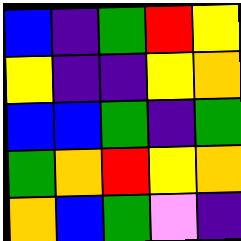[["blue", "indigo", "green", "red", "yellow"], ["yellow", "indigo", "indigo", "yellow", "orange"], ["blue", "blue", "green", "indigo", "green"], ["green", "orange", "red", "yellow", "orange"], ["orange", "blue", "green", "violet", "indigo"]]